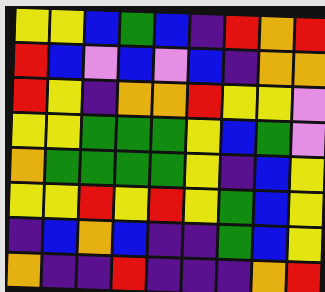[["yellow", "yellow", "blue", "green", "blue", "indigo", "red", "orange", "red"], ["red", "blue", "violet", "blue", "violet", "blue", "indigo", "orange", "orange"], ["red", "yellow", "indigo", "orange", "orange", "red", "yellow", "yellow", "violet"], ["yellow", "yellow", "green", "green", "green", "yellow", "blue", "green", "violet"], ["orange", "green", "green", "green", "green", "yellow", "indigo", "blue", "yellow"], ["yellow", "yellow", "red", "yellow", "red", "yellow", "green", "blue", "yellow"], ["indigo", "blue", "orange", "blue", "indigo", "indigo", "green", "blue", "yellow"], ["orange", "indigo", "indigo", "red", "indigo", "indigo", "indigo", "orange", "red"]]